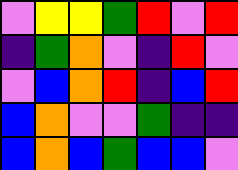[["violet", "yellow", "yellow", "green", "red", "violet", "red"], ["indigo", "green", "orange", "violet", "indigo", "red", "violet"], ["violet", "blue", "orange", "red", "indigo", "blue", "red"], ["blue", "orange", "violet", "violet", "green", "indigo", "indigo"], ["blue", "orange", "blue", "green", "blue", "blue", "violet"]]